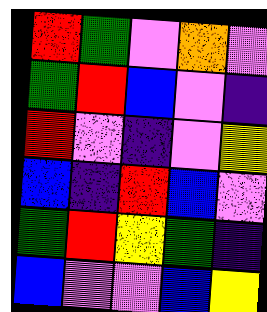[["red", "green", "violet", "orange", "violet"], ["green", "red", "blue", "violet", "indigo"], ["red", "violet", "indigo", "violet", "yellow"], ["blue", "indigo", "red", "blue", "violet"], ["green", "red", "yellow", "green", "indigo"], ["blue", "violet", "violet", "blue", "yellow"]]